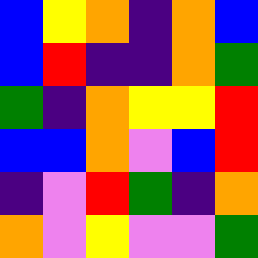[["blue", "yellow", "orange", "indigo", "orange", "blue"], ["blue", "red", "indigo", "indigo", "orange", "green"], ["green", "indigo", "orange", "yellow", "yellow", "red"], ["blue", "blue", "orange", "violet", "blue", "red"], ["indigo", "violet", "red", "green", "indigo", "orange"], ["orange", "violet", "yellow", "violet", "violet", "green"]]